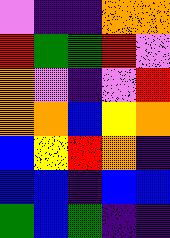[["violet", "indigo", "indigo", "orange", "orange"], ["red", "green", "green", "red", "violet"], ["orange", "violet", "indigo", "violet", "red"], ["orange", "orange", "blue", "yellow", "orange"], ["blue", "yellow", "red", "orange", "indigo"], ["blue", "blue", "indigo", "blue", "blue"], ["green", "blue", "green", "indigo", "indigo"]]